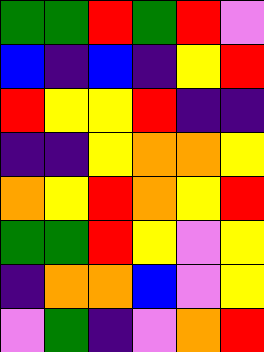[["green", "green", "red", "green", "red", "violet"], ["blue", "indigo", "blue", "indigo", "yellow", "red"], ["red", "yellow", "yellow", "red", "indigo", "indigo"], ["indigo", "indigo", "yellow", "orange", "orange", "yellow"], ["orange", "yellow", "red", "orange", "yellow", "red"], ["green", "green", "red", "yellow", "violet", "yellow"], ["indigo", "orange", "orange", "blue", "violet", "yellow"], ["violet", "green", "indigo", "violet", "orange", "red"]]